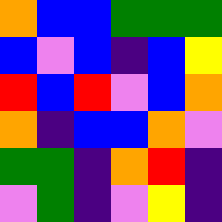[["orange", "blue", "blue", "green", "green", "green"], ["blue", "violet", "blue", "indigo", "blue", "yellow"], ["red", "blue", "red", "violet", "blue", "orange"], ["orange", "indigo", "blue", "blue", "orange", "violet"], ["green", "green", "indigo", "orange", "red", "indigo"], ["violet", "green", "indigo", "violet", "yellow", "indigo"]]